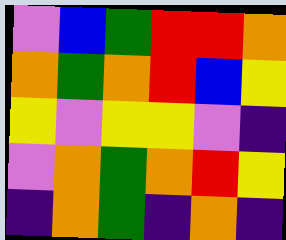[["violet", "blue", "green", "red", "red", "orange"], ["orange", "green", "orange", "red", "blue", "yellow"], ["yellow", "violet", "yellow", "yellow", "violet", "indigo"], ["violet", "orange", "green", "orange", "red", "yellow"], ["indigo", "orange", "green", "indigo", "orange", "indigo"]]